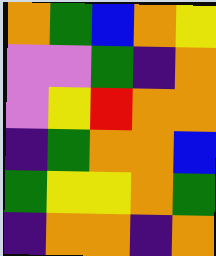[["orange", "green", "blue", "orange", "yellow"], ["violet", "violet", "green", "indigo", "orange"], ["violet", "yellow", "red", "orange", "orange"], ["indigo", "green", "orange", "orange", "blue"], ["green", "yellow", "yellow", "orange", "green"], ["indigo", "orange", "orange", "indigo", "orange"]]